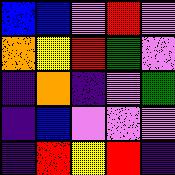[["blue", "blue", "violet", "red", "violet"], ["orange", "yellow", "red", "green", "violet"], ["indigo", "orange", "indigo", "violet", "green"], ["indigo", "blue", "violet", "violet", "violet"], ["indigo", "red", "yellow", "red", "indigo"]]